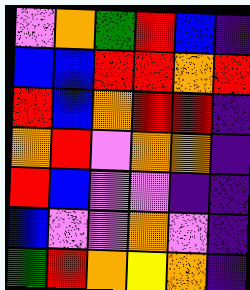[["violet", "orange", "green", "red", "blue", "indigo"], ["blue", "blue", "red", "red", "orange", "red"], ["red", "blue", "orange", "red", "red", "indigo"], ["orange", "red", "violet", "orange", "orange", "indigo"], ["red", "blue", "violet", "violet", "indigo", "indigo"], ["blue", "violet", "violet", "orange", "violet", "indigo"], ["green", "red", "orange", "yellow", "orange", "indigo"]]